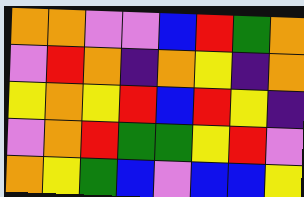[["orange", "orange", "violet", "violet", "blue", "red", "green", "orange"], ["violet", "red", "orange", "indigo", "orange", "yellow", "indigo", "orange"], ["yellow", "orange", "yellow", "red", "blue", "red", "yellow", "indigo"], ["violet", "orange", "red", "green", "green", "yellow", "red", "violet"], ["orange", "yellow", "green", "blue", "violet", "blue", "blue", "yellow"]]